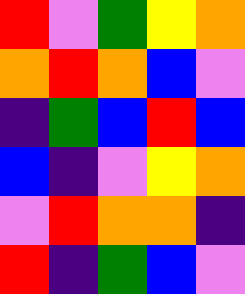[["red", "violet", "green", "yellow", "orange"], ["orange", "red", "orange", "blue", "violet"], ["indigo", "green", "blue", "red", "blue"], ["blue", "indigo", "violet", "yellow", "orange"], ["violet", "red", "orange", "orange", "indigo"], ["red", "indigo", "green", "blue", "violet"]]